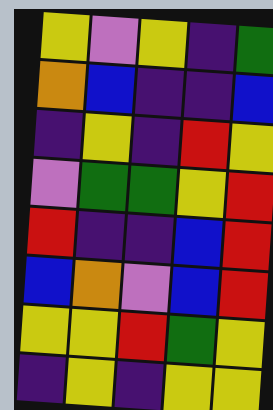[["yellow", "violet", "yellow", "indigo", "green"], ["orange", "blue", "indigo", "indigo", "blue"], ["indigo", "yellow", "indigo", "red", "yellow"], ["violet", "green", "green", "yellow", "red"], ["red", "indigo", "indigo", "blue", "red"], ["blue", "orange", "violet", "blue", "red"], ["yellow", "yellow", "red", "green", "yellow"], ["indigo", "yellow", "indigo", "yellow", "yellow"]]